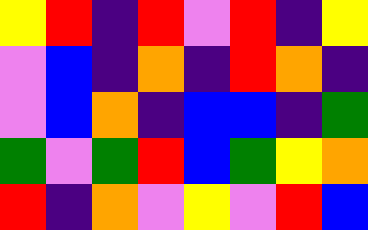[["yellow", "red", "indigo", "red", "violet", "red", "indigo", "yellow"], ["violet", "blue", "indigo", "orange", "indigo", "red", "orange", "indigo"], ["violet", "blue", "orange", "indigo", "blue", "blue", "indigo", "green"], ["green", "violet", "green", "red", "blue", "green", "yellow", "orange"], ["red", "indigo", "orange", "violet", "yellow", "violet", "red", "blue"]]